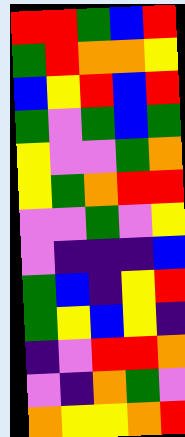[["red", "red", "green", "blue", "red"], ["green", "red", "orange", "orange", "yellow"], ["blue", "yellow", "red", "blue", "red"], ["green", "violet", "green", "blue", "green"], ["yellow", "violet", "violet", "green", "orange"], ["yellow", "green", "orange", "red", "red"], ["violet", "violet", "green", "violet", "yellow"], ["violet", "indigo", "indigo", "indigo", "blue"], ["green", "blue", "indigo", "yellow", "red"], ["green", "yellow", "blue", "yellow", "indigo"], ["indigo", "violet", "red", "red", "orange"], ["violet", "indigo", "orange", "green", "violet"], ["orange", "yellow", "yellow", "orange", "red"]]